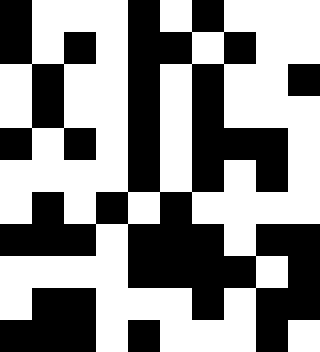[["black", "white", "white", "white", "black", "white", "black", "white", "white", "white"], ["black", "white", "black", "white", "black", "black", "white", "black", "white", "white"], ["white", "black", "white", "white", "black", "white", "black", "white", "white", "black"], ["white", "black", "white", "white", "black", "white", "black", "white", "white", "white"], ["black", "white", "black", "white", "black", "white", "black", "black", "black", "white"], ["white", "white", "white", "white", "black", "white", "black", "white", "black", "white"], ["white", "black", "white", "black", "white", "black", "white", "white", "white", "white"], ["black", "black", "black", "white", "black", "black", "black", "white", "black", "black"], ["white", "white", "white", "white", "black", "black", "black", "black", "white", "black"], ["white", "black", "black", "white", "white", "white", "black", "white", "black", "black"], ["black", "black", "black", "white", "black", "white", "white", "white", "black", "white"]]